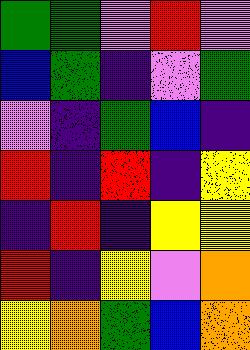[["green", "green", "violet", "red", "violet"], ["blue", "green", "indigo", "violet", "green"], ["violet", "indigo", "green", "blue", "indigo"], ["red", "indigo", "red", "indigo", "yellow"], ["indigo", "red", "indigo", "yellow", "yellow"], ["red", "indigo", "yellow", "violet", "orange"], ["yellow", "orange", "green", "blue", "orange"]]